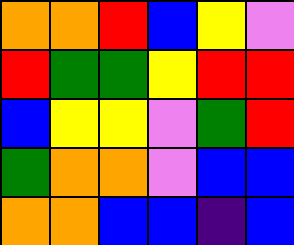[["orange", "orange", "red", "blue", "yellow", "violet"], ["red", "green", "green", "yellow", "red", "red"], ["blue", "yellow", "yellow", "violet", "green", "red"], ["green", "orange", "orange", "violet", "blue", "blue"], ["orange", "orange", "blue", "blue", "indigo", "blue"]]